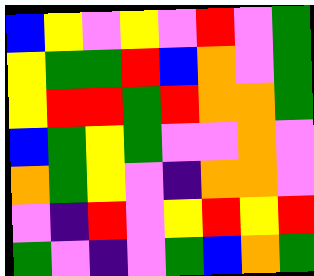[["blue", "yellow", "violet", "yellow", "violet", "red", "violet", "green"], ["yellow", "green", "green", "red", "blue", "orange", "violet", "green"], ["yellow", "red", "red", "green", "red", "orange", "orange", "green"], ["blue", "green", "yellow", "green", "violet", "violet", "orange", "violet"], ["orange", "green", "yellow", "violet", "indigo", "orange", "orange", "violet"], ["violet", "indigo", "red", "violet", "yellow", "red", "yellow", "red"], ["green", "violet", "indigo", "violet", "green", "blue", "orange", "green"]]